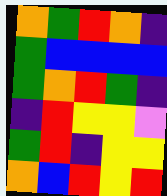[["orange", "green", "red", "orange", "indigo"], ["green", "blue", "blue", "blue", "blue"], ["green", "orange", "red", "green", "indigo"], ["indigo", "red", "yellow", "yellow", "violet"], ["green", "red", "indigo", "yellow", "yellow"], ["orange", "blue", "red", "yellow", "red"]]